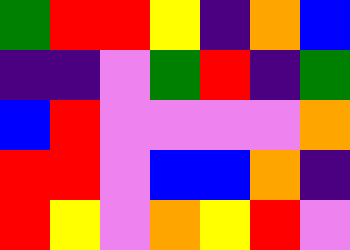[["green", "red", "red", "yellow", "indigo", "orange", "blue"], ["indigo", "indigo", "violet", "green", "red", "indigo", "green"], ["blue", "red", "violet", "violet", "violet", "violet", "orange"], ["red", "red", "violet", "blue", "blue", "orange", "indigo"], ["red", "yellow", "violet", "orange", "yellow", "red", "violet"]]